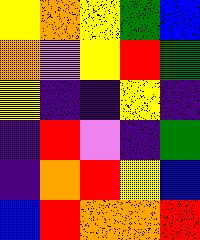[["yellow", "orange", "yellow", "green", "blue"], ["orange", "violet", "yellow", "red", "green"], ["yellow", "indigo", "indigo", "yellow", "indigo"], ["indigo", "red", "violet", "indigo", "green"], ["indigo", "orange", "red", "yellow", "blue"], ["blue", "red", "orange", "orange", "red"]]